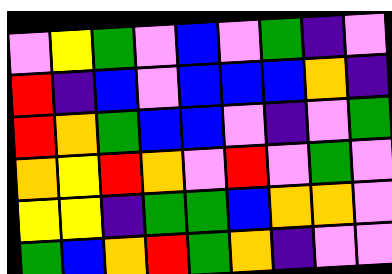[["violet", "yellow", "green", "violet", "blue", "violet", "green", "indigo", "violet"], ["red", "indigo", "blue", "violet", "blue", "blue", "blue", "orange", "indigo"], ["red", "orange", "green", "blue", "blue", "violet", "indigo", "violet", "green"], ["orange", "yellow", "red", "orange", "violet", "red", "violet", "green", "violet"], ["yellow", "yellow", "indigo", "green", "green", "blue", "orange", "orange", "violet"], ["green", "blue", "orange", "red", "green", "orange", "indigo", "violet", "violet"]]